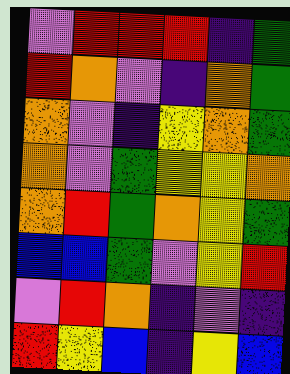[["violet", "red", "red", "red", "indigo", "green"], ["red", "orange", "violet", "indigo", "orange", "green"], ["orange", "violet", "indigo", "yellow", "orange", "green"], ["orange", "violet", "green", "yellow", "yellow", "orange"], ["orange", "red", "green", "orange", "yellow", "green"], ["blue", "blue", "green", "violet", "yellow", "red"], ["violet", "red", "orange", "indigo", "violet", "indigo"], ["red", "yellow", "blue", "indigo", "yellow", "blue"]]